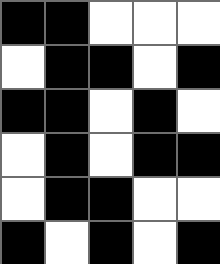[["black", "black", "white", "white", "white"], ["white", "black", "black", "white", "black"], ["black", "black", "white", "black", "white"], ["white", "black", "white", "black", "black"], ["white", "black", "black", "white", "white"], ["black", "white", "black", "white", "black"]]